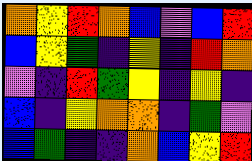[["orange", "yellow", "red", "orange", "blue", "violet", "blue", "red"], ["blue", "yellow", "green", "indigo", "yellow", "indigo", "red", "orange"], ["violet", "indigo", "red", "green", "yellow", "indigo", "yellow", "indigo"], ["blue", "indigo", "yellow", "orange", "orange", "indigo", "green", "violet"], ["blue", "green", "indigo", "indigo", "orange", "blue", "yellow", "red"]]